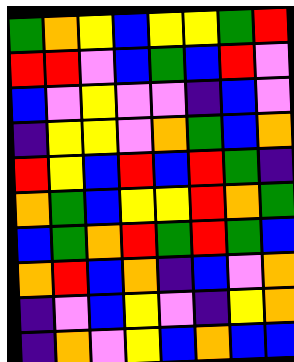[["green", "orange", "yellow", "blue", "yellow", "yellow", "green", "red"], ["red", "red", "violet", "blue", "green", "blue", "red", "violet"], ["blue", "violet", "yellow", "violet", "violet", "indigo", "blue", "violet"], ["indigo", "yellow", "yellow", "violet", "orange", "green", "blue", "orange"], ["red", "yellow", "blue", "red", "blue", "red", "green", "indigo"], ["orange", "green", "blue", "yellow", "yellow", "red", "orange", "green"], ["blue", "green", "orange", "red", "green", "red", "green", "blue"], ["orange", "red", "blue", "orange", "indigo", "blue", "violet", "orange"], ["indigo", "violet", "blue", "yellow", "violet", "indigo", "yellow", "orange"], ["indigo", "orange", "violet", "yellow", "blue", "orange", "blue", "blue"]]